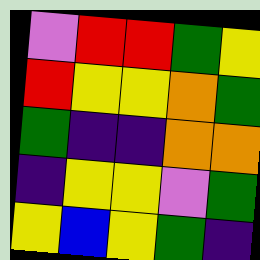[["violet", "red", "red", "green", "yellow"], ["red", "yellow", "yellow", "orange", "green"], ["green", "indigo", "indigo", "orange", "orange"], ["indigo", "yellow", "yellow", "violet", "green"], ["yellow", "blue", "yellow", "green", "indigo"]]